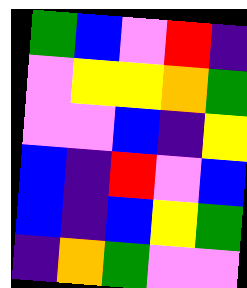[["green", "blue", "violet", "red", "indigo"], ["violet", "yellow", "yellow", "orange", "green"], ["violet", "violet", "blue", "indigo", "yellow"], ["blue", "indigo", "red", "violet", "blue"], ["blue", "indigo", "blue", "yellow", "green"], ["indigo", "orange", "green", "violet", "violet"]]